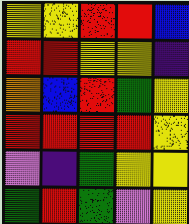[["yellow", "yellow", "red", "red", "blue"], ["red", "red", "yellow", "yellow", "indigo"], ["orange", "blue", "red", "green", "yellow"], ["red", "red", "red", "red", "yellow"], ["violet", "indigo", "green", "yellow", "yellow"], ["green", "red", "green", "violet", "yellow"]]